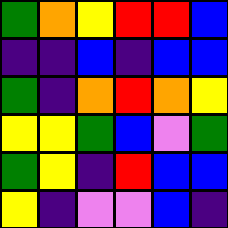[["green", "orange", "yellow", "red", "red", "blue"], ["indigo", "indigo", "blue", "indigo", "blue", "blue"], ["green", "indigo", "orange", "red", "orange", "yellow"], ["yellow", "yellow", "green", "blue", "violet", "green"], ["green", "yellow", "indigo", "red", "blue", "blue"], ["yellow", "indigo", "violet", "violet", "blue", "indigo"]]